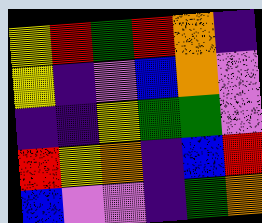[["yellow", "red", "green", "red", "orange", "indigo"], ["yellow", "indigo", "violet", "blue", "orange", "violet"], ["indigo", "indigo", "yellow", "green", "green", "violet"], ["red", "yellow", "orange", "indigo", "blue", "red"], ["blue", "violet", "violet", "indigo", "green", "orange"]]